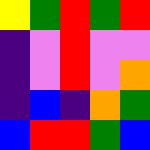[["yellow", "green", "red", "green", "red"], ["indigo", "violet", "red", "violet", "violet"], ["indigo", "violet", "red", "violet", "orange"], ["indigo", "blue", "indigo", "orange", "green"], ["blue", "red", "red", "green", "blue"]]